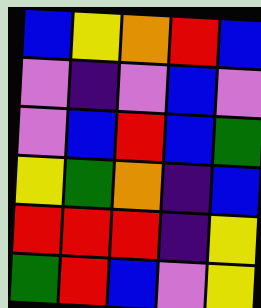[["blue", "yellow", "orange", "red", "blue"], ["violet", "indigo", "violet", "blue", "violet"], ["violet", "blue", "red", "blue", "green"], ["yellow", "green", "orange", "indigo", "blue"], ["red", "red", "red", "indigo", "yellow"], ["green", "red", "blue", "violet", "yellow"]]